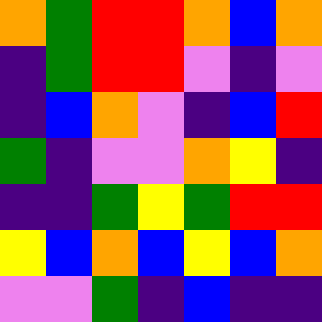[["orange", "green", "red", "red", "orange", "blue", "orange"], ["indigo", "green", "red", "red", "violet", "indigo", "violet"], ["indigo", "blue", "orange", "violet", "indigo", "blue", "red"], ["green", "indigo", "violet", "violet", "orange", "yellow", "indigo"], ["indigo", "indigo", "green", "yellow", "green", "red", "red"], ["yellow", "blue", "orange", "blue", "yellow", "blue", "orange"], ["violet", "violet", "green", "indigo", "blue", "indigo", "indigo"]]